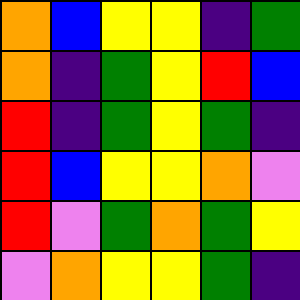[["orange", "blue", "yellow", "yellow", "indigo", "green"], ["orange", "indigo", "green", "yellow", "red", "blue"], ["red", "indigo", "green", "yellow", "green", "indigo"], ["red", "blue", "yellow", "yellow", "orange", "violet"], ["red", "violet", "green", "orange", "green", "yellow"], ["violet", "orange", "yellow", "yellow", "green", "indigo"]]